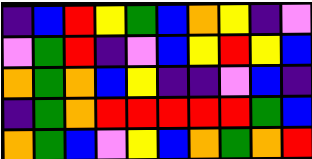[["indigo", "blue", "red", "yellow", "green", "blue", "orange", "yellow", "indigo", "violet"], ["violet", "green", "red", "indigo", "violet", "blue", "yellow", "red", "yellow", "blue"], ["orange", "green", "orange", "blue", "yellow", "indigo", "indigo", "violet", "blue", "indigo"], ["indigo", "green", "orange", "red", "red", "red", "red", "red", "green", "blue"], ["orange", "green", "blue", "violet", "yellow", "blue", "orange", "green", "orange", "red"]]